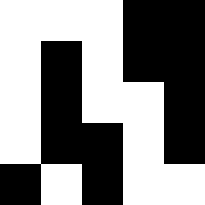[["white", "white", "white", "black", "black"], ["white", "black", "white", "black", "black"], ["white", "black", "white", "white", "black"], ["white", "black", "black", "white", "black"], ["black", "white", "black", "white", "white"]]